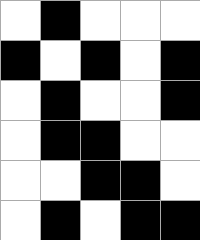[["white", "black", "white", "white", "white"], ["black", "white", "black", "white", "black"], ["white", "black", "white", "white", "black"], ["white", "black", "black", "white", "white"], ["white", "white", "black", "black", "white"], ["white", "black", "white", "black", "black"]]